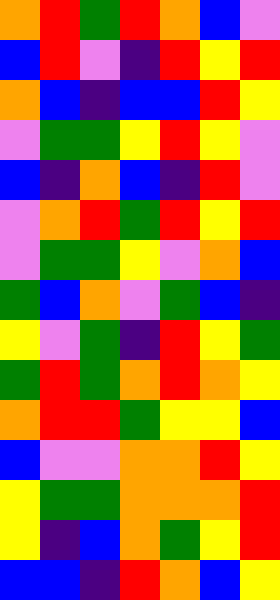[["orange", "red", "green", "red", "orange", "blue", "violet"], ["blue", "red", "violet", "indigo", "red", "yellow", "red"], ["orange", "blue", "indigo", "blue", "blue", "red", "yellow"], ["violet", "green", "green", "yellow", "red", "yellow", "violet"], ["blue", "indigo", "orange", "blue", "indigo", "red", "violet"], ["violet", "orange", "red", "green", "red", "yellow", "red"], ["violet", "green", "green", "yellow", "violet", "orange", "blue"], ["green", "blue", "orange", "violet", "green", "blue", "indigo"], ["yellow", "violet", "green", "indigo", "red", "yellow", "green"], ["green", "red", "green", "orange", "red", "orange", "yellow"], ["orange", "red", "red", "green", "yellow", "yellow", "blue"], ["blue", "violet", "violet", "orange", "orange", "red", "yellow"], ["yellow", "green", "green", "orange", "orange", "orange", "red"], ["yellow", "indigo", "blue", "orange", "green", "yellow", "red"], ["blue", "blue", "indigo", "red", "orange", "blue", "yellow"]]